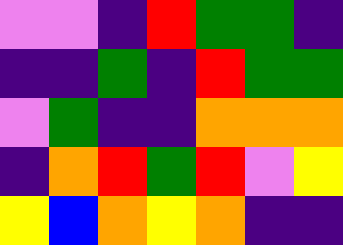[["violet", "violet", "indigo", "red", "green", "green", "indigo"], ["indigo", "indigo", "green", "indigo", "red", "green", "green"], ["violet", "green", "indigo", "indigo", "orange", "orange", "orange"], ["indigo", "orange", "red", "green", "red", "violet", "yellow"], ["yellow", "blue", "orange", "yellow", "orange", "indigo", "indigo"]]